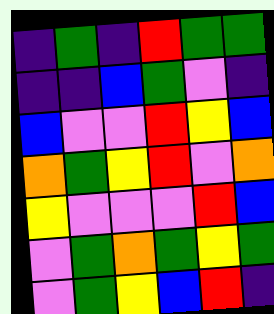[["indigo", "green", "indigo", "red", "green", "green"], ["indigo", "indigo", "blue", "green", "violet", "indigo"], ["blue", "violet", "violet", "red", "yellow", "blue"], ["orange", "green", "yellow", "red", "violet", "orange"], ["yellow", "violet", "violet", "violet", "red", "blue"], ["violet", "green", "orange", "green", "yellow", "green"], ["violet", "green", "yellow", "blue", "red", "indigo"]]